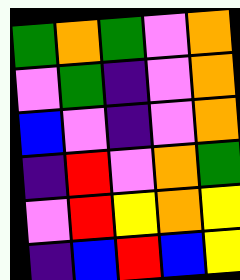[["green", "orange", "green", "violet", "orange"], ["violet", "green", "indigo", "violet", "orange"], ["blue", "violet", "indigo", "violet", "orange"], ["indigo", "red", "violet", "orange", "green"], ["violet", "red", "yellow", "orange", "yellow"], ["indigo", "blue", "red", "blue", "yellow"]]